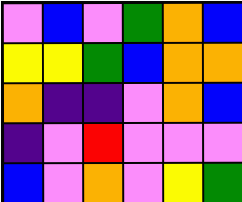[["violet", "blue", "violet", "green", "orange", "blue"], ["yellow", "yellow", "green", "blue", "orange", "orange"], ["orange", "indigo", "indigo", "violet", "orange", "blue"], ["indigo", "violet", "red", "violet", "violet", "violet"], ["blue", "violet", "orange", "violet", "yellow", "green"]]